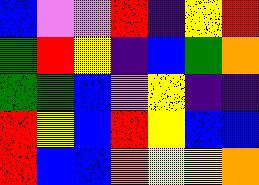[["blue", "violet", "violet", "red", "indigo", "yellow", "red"], ["green", "red", "yellow", "indigo", "blue", "green", "orange"], ["green", "green", "blue", "violet", "yellow", "indigo", "indigo"], ["red", "yellow", "blue", "red", "yellow", "blue", "blue"], ["red", "blue", "blue", "orange", "yellow", "yellow", "orange"]]